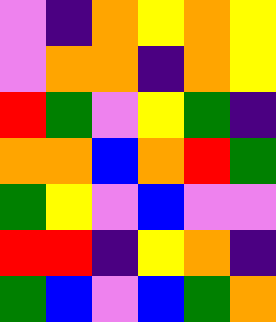[["violet", "indigo", "orange", "yellow", "orange", "yellow"], ["violet", "orange", "orange", "indigo", "orange", "yellow"], ["red", "green", "violet", "yellow", "green", "indigo"], ["orange", "orange", "blue", "orange", "red", "green"], ["green", "yellow", "violet", "blue", "violet", "violet"], ["red", "red", "indigo", "yellow", "orange", "indigo"], ["green", "blue", "violet", "blue", "green", "orange"]]